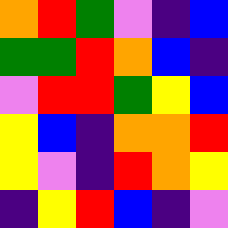[["orange", "red", "green", "violet", "indigo", "blue"], ["green", "green", "red", "orange", "blue", "indigo"], ["violet", "red", "red", "green", "yellow", "blue"], ["yellow", "blue", "indigo", "orange", "orange", "red"], ["yellow", "violet", "indigo", "red", "orange", "yellow"], ["indigo", "yellow", "red", "blue", "indigo", "violet"]]